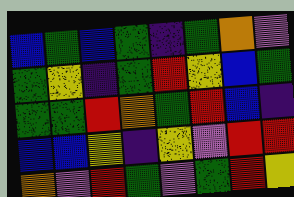[["blue", "green", "blue", "green", "indigo", "green", "orange", "violet"], ["green", "yellow", "indigo", "green", "red", "yellow", "blue", "green"], ["green", "green", "red", "orange", "green", "red", "blue", "indigo"], ["blue", "blue", "yellow", "indigo", "yellow", "violet", "red", "red"], ["orange", "violet", "red", "green", "violet", "green", "red", "yellow"]]